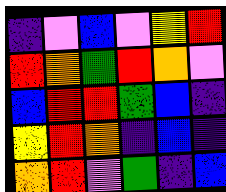[["indigo", "violet", "blue", "violet", "yellow", "red"], ["red", "orange", "green", "red", "orange", "violet"], ["blue", "red", "red", "green", "blue", "indigo"], ["yellow", "red", "orange", "indigo", "blue", "indigo"], ["orange", "red", "violet", "green", "indigo", "blue"]]